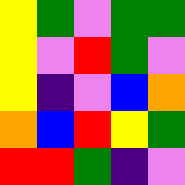[["yellow", "green", "violet", "green", "green"], ["yellow", "violet", "red", "green", "violet"], ["yellow", "indigo", "violet", "blue", "orange"], ["orange", "blue", "red", "yellow", "green"], ["red", "red", "green", "indigo", "violet"]]